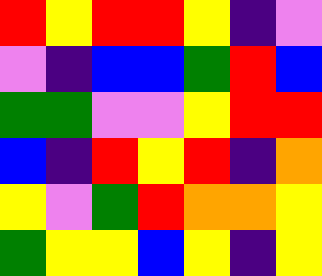[["red", "yellow", "red", "red", "yellow", "indigo", "violet"], ["violet", "indigo", "blue", "blue", "green", "red", "blue"], ["green", "green", "violet", "violet", "yellow", "red", "red"], ["blue", "indigo", "red", "yellow", "red", "indigo", "orange"], ["yellow", "violet", "green", "red", "orange", "orange", "yellow"], ["green", "yellow", "yellow", "blue", "yellow", "indigo", "yellow"]]